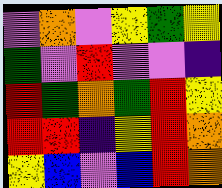[["violet", "orange", "violet", "yellow", "green", "yellow"], ["green", "violet", "red", "violet", "violet", "indigo"], ["red", "green", "orange", "green", "red", "yellow"], ["red", "red", "indigo", "yellow", "red", "orange"], ["yellow", "blue", "violet", "blue", "red", "orange"]]